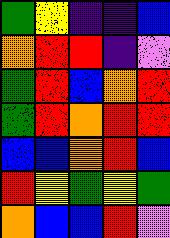[["green", "yellow", "indigo", "indigo", "blue"], ["orange", "red", "red", "indigo", "violet"], ["green", "red", "blue", "orange", "red"], ["green", "red", "orange", "red", "red"], ["blue", "blue", "orange", "red", "blue"], ["red", "yellow", "green", "yellow", "green"], ["orange", "blue", "blue", "red", "violet"]]